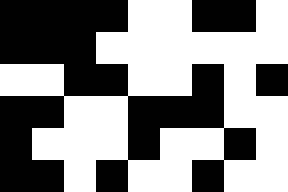[["black", "black", "black", "black", "white", "white", "black", "black", "white"], ["black", "black", "black", "white", "white", "white", "white", "white", "white"], ["white", "white", "black", "black", "white", "white", "black", "white", "black"], ["black", "black", "white", "white", "black", "black", "black", "white", "white"], ["black", "white", "white", "white", "black", "white", "white", "black", "white"], ["black", "black", "white", "black", "white", "white", "black", "white", "white"]]